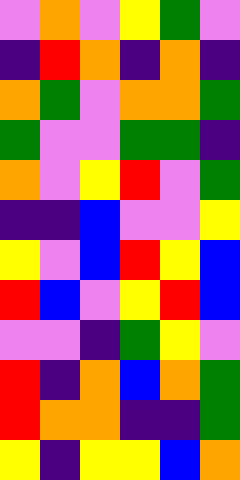[["violet", "orange", "violet", "yellow", "green", "violet"], ["indigo", "red", "orange", "indigo", "orange", "indigo"], ["orange", "green", "violet", "orange", "orange", "green"], ["green", "violet", "violet", "green", "green", "indigo"], ["orange", "violet", "yellow", "red", "violet", "green"], ["indigo", "indigo", "blue", "violet", "violet", "yellow"], ["yellow", "violet", "blue", "red", "yellow", "blue"], ["red", "blue", "violet", "yellow", "red", "blue"], ["violet", "violet", "indigo", "green", "yellow", "violet"], ["red", "indigo", "orange", "blue", "orange", "green"], ["red", "orange", "orange", "indigo", "indigo", "green"], ["yellow", "indigo", "yellow", "yellow", "blue", "orange"]]